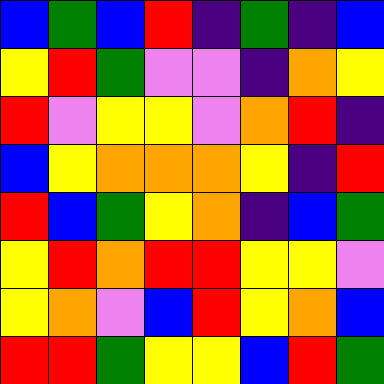[["blue", "green", "blue", "red", "indigo", "green", "indigo", "blue"], ["yellow", "red", "green", "violet", "violet", "indigo", "orange", "yellow"], ["red", "violet", "yellow", "yellow", "violet", "orange", "red", "indigo"], ["blue", "yellow", "orange", "orange", "orange", "yellow", "indigo", "red"], ["red", "blue", "green", "yellow", "orange", "indigo", "blue", "green"], ["yellow", "red", "orange", "red", "red", "yellow", "yellow", "violet"], ["yellow", "orange", "violet", "blue", "red", "yellow", "orange", "blue"], ["red", "red", "green", "yellow", "yellow", "blue", "red", "green"]]